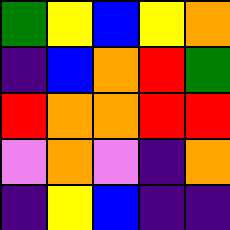[["green", "yellow", "blue", "yellow", "orange"], ["indigo", "blue", "orange", "red", "green"], ["red", "orange", "orange", "red", "red"], ["violet", "orange", "violet", "indigo", "orange"], ["indigo", "yellow", "blue", "indigo", "indigo"]]